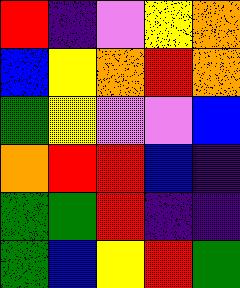[["red", "indigo", "violet", "yellow", "orange"], ["blue", "yellow", "orange", "red", "orange"], ["green", "yellow", "violet", "violet", "blue"], ["orange", "red", "red", "blue", "indigo"], ["green", "green", "red", "indigo", "indigo"], ["green", "blue", "yellow", "red", "green"]]